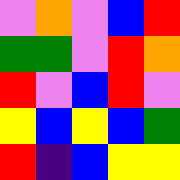[["violet", "orange", "violet", "blue", "red"], ["green", "green", "violet", "red", "orange"], ["red", "violet", "blue", "red", "violet"], ["yellow", "blue", "yellow", "blue", "green"], ["red", "indigo", "blue", "yellow", "yellow"]]